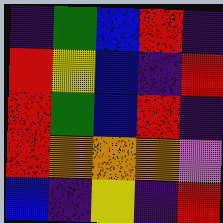[["indigo", "green", "blue", "red", "indigo"], ["red", "yellow", "blue", "indigo", "red"], ["red", "green", "blue", "red", "indigo"], ["red", "orange", "orange", "orange", "violet"], ["blue", "indigo", "yellow", "indigo", "red"]]